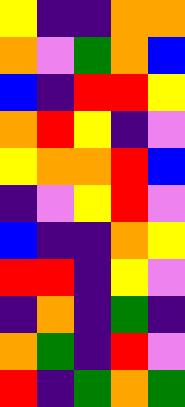[["yellow", "indigo", "indigo", "orange", "orange"], ["orange", "violet", "green", "orange", "blue"], ["blue", "indigo", "red", "red", "yellow"], ["orange", "red", "yellow", "indigo", "violet"], ["yellow", "orange", "orange", "red", "blue"], ["indigo", "violet", "yellow", "red", "violet"], ["blue", "indigo", "indigo", "orange", "yellow"], ["red", "red", "indigo", "yellow", "violet"], ["indigo", "orange", "indigo", "green", "indigo"], ["orange", "green", "indigo", "red", "violet"], ["red", "indigo", "green", "orange", "green"]]